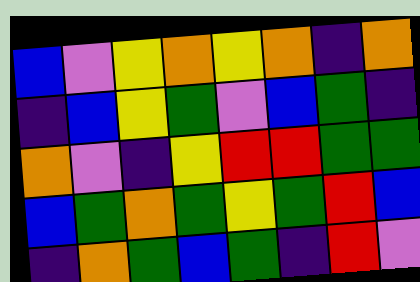[["blue", "violet", "yellow", "orange", "yellow", "orange", "indigo", "orange"], ["indigo", "blue", "yellow", "green", "violet", "blue", "green", "indigo"], ["orange", "violet", "indigo", "yellow", "red", "red", "green", "green"], ["blue", "green", "orange", "green", "yellow", "green", "red", "blue"], ["indigo", "orange", "green", "blue", "green", "indigo", "red", "violet"]]